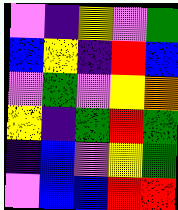[["violet", "indigo", "yellow", "violet", "green"], ["blue", "yellow", "indigo", "red", "blue"], ["violet", "green", "violet", "yellow", "orange"], ["yellow", "indigo", "green", "red", "green"], ["indigo", "blue", "violet", "yellow", "green"], ["violet", "blue", "blue", "red", "red"]]